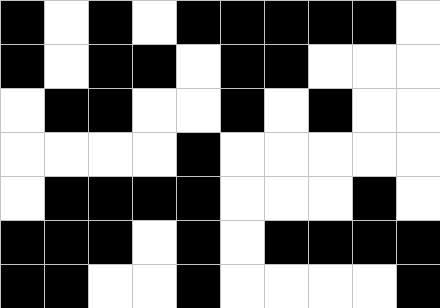[["black", "white", "black", "white", "black", "black", "black", "black", "black", "white"], ["black", "white", "black", "black", "white", "black", "black", "white", "white", "white"], ["white", "black", "black", "white", "white", "black", "white", "black", "white", "white"], ["white", "white", "white", "white", "black", "white", "white", "white", "white", "white"], ["white", "black", "black", "black", "black", "white", "white", "white", "black", "white"], ["black", "black", "black", "white", "black", "white", "black", "black", "black", "black"], ["black", "black", "white", "white", "black", "white", "white", "white", "white", "black"]]